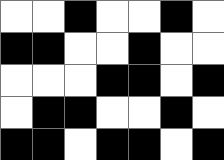[["white", "white", "black", "white", "white", "black", "white"], ["black", "black", "white", "white", "black", "white", "white"], ["white", "white", "white", "black", "black", "white", "black"], ["white", "black", "black", "white", "white", "black", "white"], ["black", "black", "white", "black", "black", "white", "black"]]